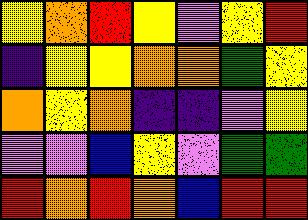[["yellow", "orange", "red", "yellow", "violet", "yellow", "red"], ["indigo", "yellow", "yellow", "orange", "orange", "green", "yellow"], ["orange", "yellow", "orange", "indigo", "indigo", "violet", "yellow"], ["violet", "violet", "blue", "yellow", "violet", "green", "green"], ["red", "orange", "red", "orange", "blue", "red", "red"]]